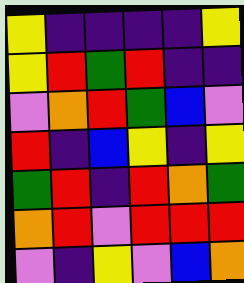[["yellow", "indigo", "indigo", "indigo", "indigo", "yellow"], ["yellow", "red", "green", "red", "indigo", "indigo"], ["violet", "orange", "red", "green", "blue", "violet"], ["red", "indigo", "blue", "yellow", "indigo", "yellow"], ["green", "red", "indigo", "red", "orange", "green"], ["orange", "red", "violet", "red", "red", "red"], ["violet", "indigo", "yellow", "violet", "blue", "orange"]]